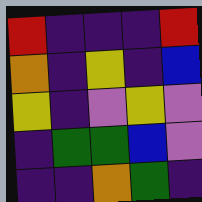[["red", "indigo", "indigo", "indigo", "red"], ["orange", "indigo", "yellow", "indigo", "blue"], ["yellow", "indigo", "violet", "yellow", "violet"], ["indigo", "green", "green", "blue", "violet"], ["indigo", "indigo", "orange", "green", "indigo"]]